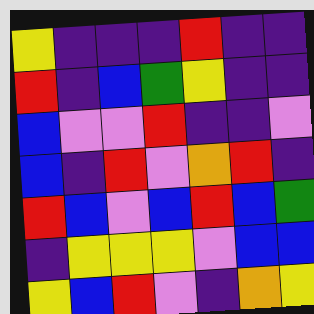[["yellow", "indigo", "indigo", "indigo", "red", "indigo", "indigo"], ["red", "indigo", "blue", "green", "yellow", "indigo", "indigo"], ["blue", "violet", "violet", "red", "indigo", "indigo", "violet"], ["blue", "indigo", "red", "violet", "orange", "red", "indigo"], ["red", "blue", "violet", "blue", "red", "blue", "green"], ["indigo", "yellow", "yellow", "yellow", "violet", "blue", "blue"], ["yellow", "blue", "red", "violet", "indigo", "orange", "yellow"]]